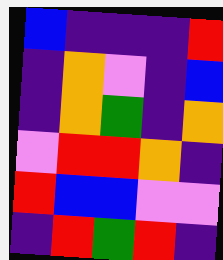[["blue", "indigo", "indigo", "indigo", "red"], ["indigo", "orange", "violet", "indigo", "blue"], ["indigo", "orange", "green", "indigo", "orange"], ["violet", "red", "red", "orange", "indigo"], ["red", "blue", "blue", "violet", "violet"], ["indigo", "red", "green", "red", "indigo"]]